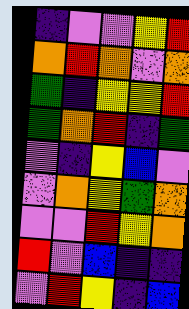[["indigo", "violet", "violet", "yellow", "red"], ["orange", "red", "orange", "violet", "orange"], ["green", "indigo", "yellow", "yellow", "red"], ["green", "orange", "red", "indigo", "green"], ["violet", "indigo", "yellow", "blue", "violet"], ["violet", "orange", "yellow", "green", "orange"], ["violet", "violet", "red", "yellow", "orange"], ["red", "violet", "blue", "indigo", "indigo"], ["violet", "red", "yellow", "indigo", "blue"]]